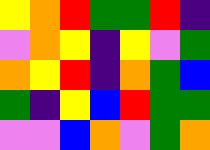[["yellow", "orange", "red", "green", "green", "red", "indigo"], ["violet", "orange", "yellow", "indigo", "yellow", "violet", "green"], ["orange", "yellow", "red", "indigo", "orange", "green", "blue"], ["green", "indigo", "yellow", "blue", "red", "green", "green"], ["violet", "violet", "blue", "orange", "violet", "green", "orange"]]